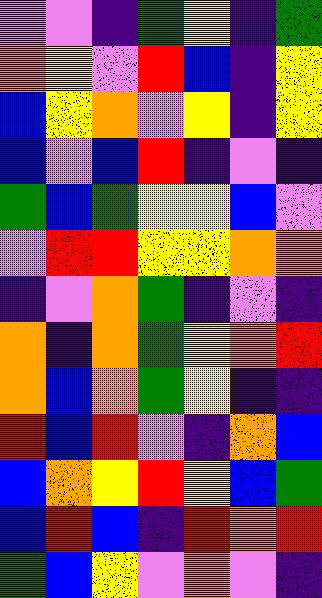[["violet", "violet", "indigo", "green", "yellow", "indigo", "green"], ["orange", "yellow", "violet", "red", "blue", "indigo", "yellow"], ["blue", "yellow", "orange", "violet", "yellow", "indigo", "yellow"], ["blue", "violet", "blue", "red", "indigo", "violet", "indigo"], ["green", "blue", "green", "yellow", "yellow", "blue", "violet"], ["violet", "red", "red", "yellow", "yellow", "orange", "orange"], ["indigo", "violet", "orange", "green", "indigo", "violet", "indigo"], ["orange", "indigo", "orange", "green", "yellow", "orange", "red"], ["orange", "blue", "orange", "green", "yellow", "indigo", "indigo"], ["red", "blue", "red", "violet", "indigo", "orange", "blue"], ["blue", "orange", "yellow", "red", "yellow", "blue", "green"], ["blue", "red", "blue", "indigo", "red", "orange", "red"], ["green", "blue", "yellow", "violet", "orange", "violet", "indigo"]]